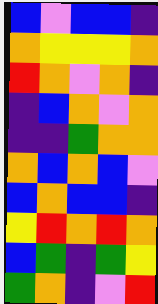[["blue", "violet", "blue", "blue", "indigo"], ["orange", "yellow", "yellow", "yellow", "orange"], ["red", "orange", "violet", "orange", "indigo"], ["indigo", "blue", "orange", "violet", "orange"], ["indigo", "indigo", "green", "orange", "orange"], ["orange", "blue", "orange", "blue", "violet"], ["blue", "orange", "blue", "blue", "indigo"], ["yellow", "red", "orange", "red", "orange"], ["blue", "green", "indigo", "green", "yellow"], ["green", "orange", "indigo", "violet", "red"]]